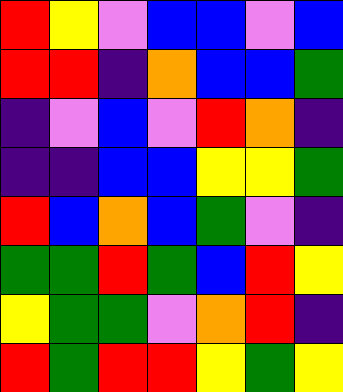[["red", "yellow", "violet", "blue", "blue", "violet", "blue"], ["red", "red", "indigo", "orange", "blue", "blue", "green"], ["indigo", "violet", "blue", "violet", "red", "orange", "indigo"], ["indigo", "indigo", "blue", "blue", "yellow", "yellow", "green"], ["red", "blue", "orange", "blue", "green", "violet", "indigo"], ["green", "green", "red", "green", "blue", "red", "yellow"], ["yellow", "green", "green", "violet", "orange", "red", "indigo"], ["red", "green", "red", "red", "yellow", "green", "yellow"]]